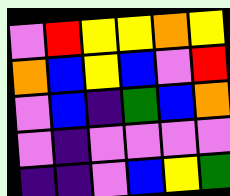[["violet", "red", "yellow", "yellow", "orange", "yellow"], ["orange", "blue", "yellow", "blue", "violet", "red"], ["violet", "blue", "indigo", "green", "blue", "orange"], ["violet", "indigo", "violet", "violet", "violet", "violet"], ["indigo", "indigo", "violet", "blue", "yellow", "green"]]